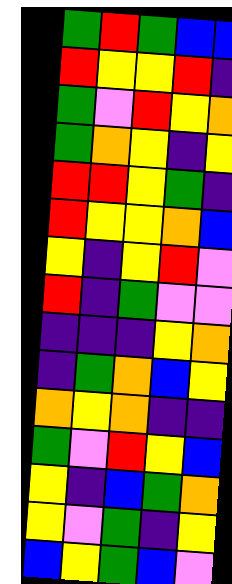[["green", "red", "green", "blue", "blue"], ["red", "yellow", "yellow", "red", "indigo"], ["green", "violet", "red", "yellow", "orange"], ["green", "orange", "yellow", "indigo", "yellow"], ["red", "red", "yellow", "green", "indigo"], ["red", "yellow", "yellow", "orange", "blue"], ["yellow", "indigo", "yellow", "red", "violet"], ["red", "indigo", "green", "violet", "violet"], ["indigo", "indigo", "indigo", "yellow", "orange"], ["indigo", "green", "orange", "blue", "yellow"], ["orange", "yellow", "orange", "indigo", "indigo"], ["green", "violet", "red", "yellow", "blue"], ["yellow", "indigo", "blue", "green", "orange"], ["yellow", "violet", "green", "indigo", "yellow"], ["blue", "yellow", "green", "blue", "violet"]]